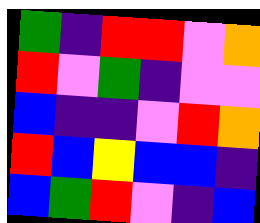[["green", "indigo", "red", "red", "violet", "orange"], ["red", "violet", "green", "indigo", "violet", "violet"], ["blue", "indigo", "indigo", "violet", "red", "orange"], ["red", "blue", "yellow", "blue", "blue", "indigo"], ["blue", "green", "red", "violet", "indigo", "blue"]]